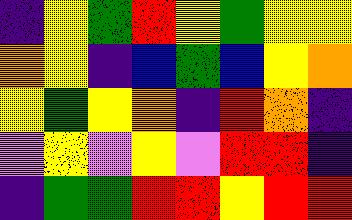[["indigo", "yellow", "green", "red", "yellow", "green", "yellow", "yellow"], ["orange", "yellow", "indigo", "blue", "green", "blue", "yellow", "orange"], ["yellow", "green", "yellow", "orange", "indigo", "red", "orange", "indigo"], ["violet", "yellow", "violet", "yellow", "violet", "red", "red", "indigo"], ["indigo", "green", "green", "red", "red", "yellow", "red", "red"]]